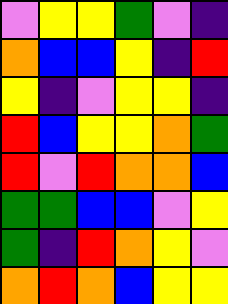[["violet", "yellow", "yellow", "green", "violet", "indigo"], ["orange", "blue", "blue", "yellow", "indigo", "red"], ["yellow", "indigo", "violet", "yellow", "yellow", "indigo"], ["red", "blue", "yellow", "yellow", "orange", "green"], ["red", "violet", "red", "orange", "orange", "blue"], ["green", "green", "blue", "blue", "violet", "yellow"], ["green", "indigo", "red", "orange", "yellow", "violet"], ["orange", "red", "orange", "blue", "yellow", "yellow"]]